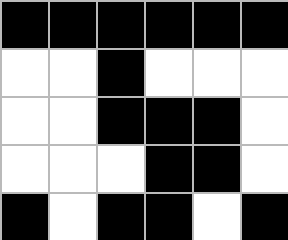[["black", "black", "black", "black", "black", "black"], ["white", "white", "black", "white", "white", "white"], ["white", "white", "black", "black", "black", "white"], ["white", "white", "white", "black", "black", "white"], ["black", "white", "black", "black", "white", "black"]]